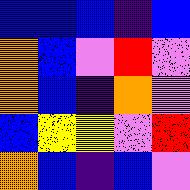[["blue", "blue", "blue", "indigo", "blue"], ["orange", "blue", "violet", "red", "violet"], ["orange", "blue", "indigo", "orange", "violet"], ["blue", "yellow", "yellow", "violet", "red"], ["orange", "blue", "indigo", "blue", "violet"]]